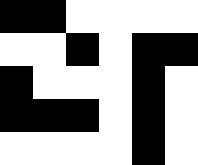[["black", "black", "white", "white", "white", "white"], ["white", "white", "black", "white", "black", "black"], ["black", "white", "white", "white", "black", "white"], ["black", "black", "black", "white", "black", "white"], ["white", "white", "white", "white", "black", "white"]]